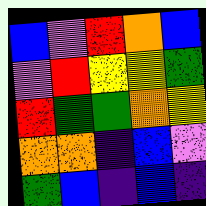[["blue", "violet", "red", "orange", "blue"], ["violet", "red", "yellow", "yellow", "green"], ["red", "green", "green", "orange", "yellow"], ["orange", "orange", "indigo", "blue", "violet"], ["green", "blue", "indigo", "blue", "indigo"]]